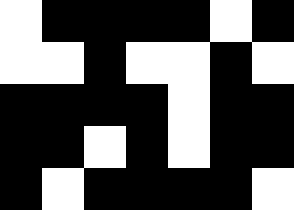[["white", "black", "black", "black", "black", "white", "black"], ["white", "white", "black", "white", "white", "black", "white"], ["black", "black", "black", "black", "white", "black", "black"], ["black", "black", "white", "black", "white", "black", "black"], ["black", "white", "black", "black", "black", "black", "white"]]